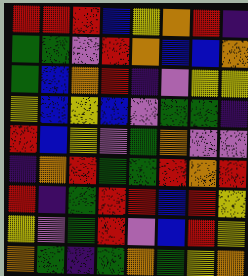[["red", "red", "red", "blue", "yellow", "orange", "red", "indigo"], ["green", "green", "violet", "red", "orange", "blue", "blue", "orange"], ["green", "blue", "orange", "red", "indigo", "violet", "yellow", "yellow"], ["yellow", "blue", "yellow", "blue", "violet", "green", "green", "indigo"], ["red", "blue", "yellow", "violet", "green", "orange", "violet", "violet"], ["indigo", "orange", "red", "green", "green", "red", "orange", "red"], ["red", "indigo", "green", "red", "red", "blue", "red", "yellow"], ["yellow", "violet", "green", "red", "violet", "blue", "red", "yellow"], ["orange", "green", "indigo", "green", "orange", "green", "yellow", "orange"]]